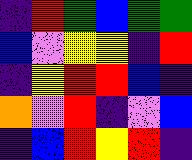[["indigo", "red", "green", "blue", "green", "green"], ["blue", "violet", "yellow", "yellow", "indigo", "red"], ["indigo", "yellow", "red", "red", "blue", "indigo"], ["orange", "violet", "red", "indigo", "violet", "blue"], ["indigo", "blue", "red", "yellow", "red", "indigo"]]